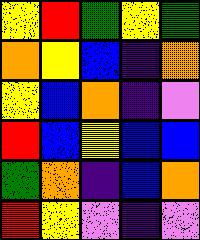[["yellow", "red", "green", "yellow", "green"], ["orange", "yellow", "blue", "indigo", "orange"], ["yellow", "blue", "orange", "indigo", "violet"], ["red", "blue", "yellow", "blue", "blue"], ["green", "orange", "indigo", "blue", "orange"], ["red", "yellow", "violet", "indigo", "violet"]]